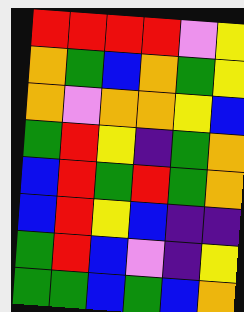[["red", "red", "red", "red", "violet", "yellow"], ["orange", "green", "blue", "orange", "green", "yellow"], ["orange", "violet", "orange", "orange", "yellow", "blue"], ["green", "red", "yellow", "indigo", "green", "orange"], ["blue", "red", "green", "red", "green", "orange"], ["blue", "red", "yellow", "blue", "indigo", "indigo"], ["green", "red", "blue", "violet", "indigo", "yellow"], ["green", "green", "blue", "green", "blue", "orange"]]